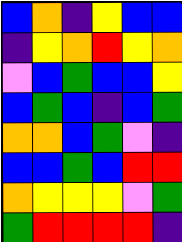[["blue", "orange", "indigo", "yellow", "blue", "blue"], ["indigo", "yellow", "orange", "red", "yellow", "orange"], ["violet", "blue", "green", "blue", "blue", "yellow"], ["blue", "green", "blue", "indigo", "blue", "green"], ["orange", "orange", "blue", "green", "violet", "indigo"], ["blue", "blue", "green", "blue", "red", "red"], ["orange", "yellow", "yellow", "yellow", "violet", "green"], ["green", "red", "red", "red", "red", "indigo"]]